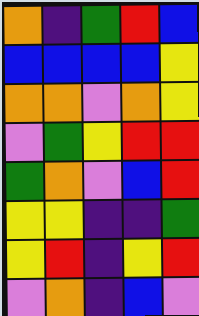[["orange", "indigo", "green", "red", "blue"], ["blue", "blue", "blue", "blue", "yellow"], ["orange", "orange", "violet", "orange", "yellow"], ["violet", "green", "yellow", "red", "red"], ["green", "orange", "violet", "blue", "red"], ["yellow", "yellow", "indigo", "indigo", "green"], ["yellow", "red", "indigo", "yellow", "red"], ["violet", "orange", "indigo", "blue", "violet"]]